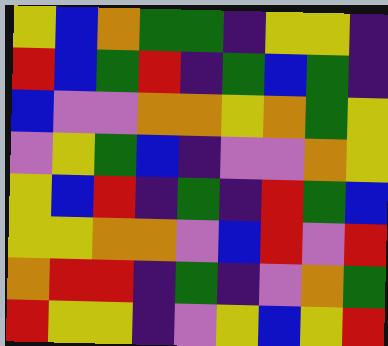[["yellow", "blue", "orange", "green", "green", "indigo", "yellow", "yellow", "indigo"], ["red", "blue", "green", "red", "indigo", "green", "blue", "green", "indigo"], ["blue", "violet", "violet", "orange", "orange", "yellow", "orange", "green", "yellow"], ["violet", "yellow", "green", "blue", "indigo", "violet", "violet", "orange", "yellow"], ["yellow", "blue", "red", "indigo", "green", "indigo", "red", "green", "blue"], ["yellow", "yellow", "orange", "orange", "violet", "blue", "red", "violet", "red"], ["orange", "red", "red", "indigo", "green", "indigo", "violet", "orange", "green"], ["red", "yellow", "yellow", "indigo", "violet", "yellow", "blue", "yellow", "red"]]